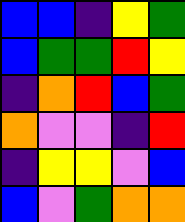[["blue", "blue", "indigo", "yellow", "green"], ["blue", "green", "green", "red", "yellow"], ["indigo", "orange", "red", "blue", "green"], ["orange", "violet", "violet", "indigo", "red"], ["indigo", "yellow", "yellow", "violet", "blue"], ["blue", "violet", "green", "orange", "orange"]]